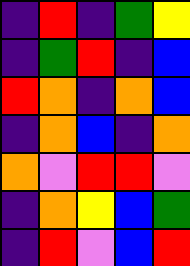[["indigo", "red", "indigo", "green", "yellow"], ["indigo", "green", "red", "indigo", "blue"], ["red", "orange", "indigo", "orange", "blue"], ["indigo", "orange", "blue", "indigo", "orange"], ["orange", "violet", "red", "red", "violet"], ["indigo", "orange", "yellow", "blue", "green"], ["indigo", "red", "violet", "blue", "red"]]